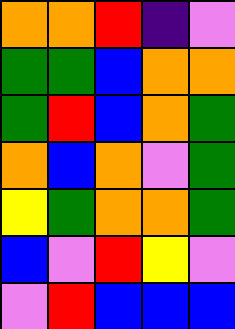[["orange", "orange", "red", "indigo", "violet"], ["green", "green", "blue", "orange", "orange"], ["green", "red", "blue", "orange", "green"], ["orange", "blue", "orange", "violet", "green"], ["yellow", "green", "orange", "orange", "green"], ["blue", "violet", "red", "yellow", "violet"], ["violet", "red", "blue", "blue", "blue"]]